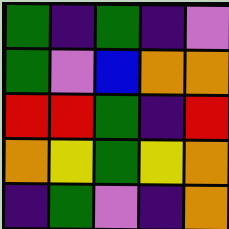[["green", "indigo", "green", "indigo", "violet"], ["green", "violet", "blue", "orange", "orange"], ["red", "red", "green", "indigo", "red"], ["orange", "yellow", "green", "yellow", "orange"], ["indigo", "green", "violet", "indigo", "orange"]]